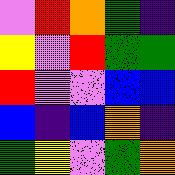[["violet", "red", "orange", "green", "indigo"], ["yellow", "violet", "red", "green", "green"], ["red", "violet", "violet", "blue", "blue"], ["blue", "indigo", "blue", "orange", "indigo"], ["green", "yellow", "violet", "green", "orange"]]